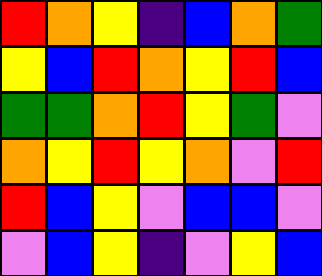[["red", "orange", "yellow", "indigo", "blue", "orange", "green"], ["yellow", "blue", "red", "orange", "yellow", "red", "blue"], ["green", "green", "orange", "red", "yellow", "green", "violet"], ["orange", "yellow", "red", "yellow", "orange", "violet", "red"], ["red", "blue", "yellow", "violet", "blue", "blue", "violet"], ["violet", "blue", "yellow", "indigo", "violet", "yellow", "blue"]]